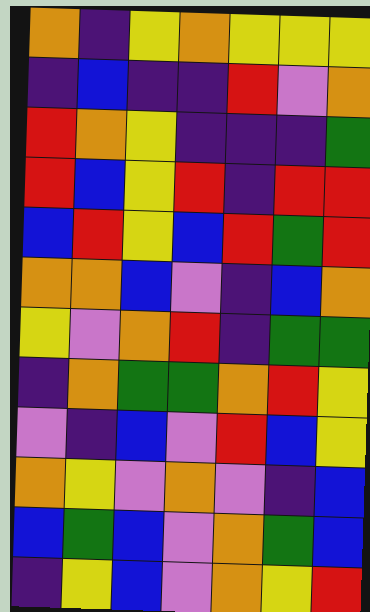[["orange", "indigo", "yellow", "orange", "yellow", "yellow", "yellow"], ["indigo", "blue", "indigo", "indigo", "red", "violet", "orange"], ["red", "orange", "yellow", "indigo", "indigo", "indigo", "green"], ["red", "blue", "yellow", "red", "indigo", "red", "red"], ["blue", "red", "yellow", "blue", "red", "green", "red"], ["orange", "orange", "blue", "violet", "indigo", "blue", "orange"], ["yellow", "violet", "orange", "red", "indigo", "green", "green"], ["indigo", "orange", "green", "green", "orange", "red", "yellow"], ["violet", "indigo", "blue", "violet", "red", "blue", "yellow"], ["orange", "yellow", "violet", "orange", "violet", "indigo", "blue"], ["blue", "green", "blue", "violet", "orange", "green", "blue"], ["indigo", "yellow", "blue", "violet", "orange", "yellow", "red"]]